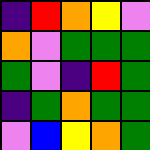[["indigo", "red", "orange", "yellow", "violet"], ["orange", "violet", "green", "green", "green"], ["green", "violet", "indigo", "red", "green"], ["indigo", "green", "orange", "green", "green"], ["violet", "blue", "yellow", "orange", "green"]]